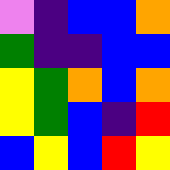[["violet", "indigo", "blue", "blue", "orange"], ["green", "indigo", "indigo", "blue", "blue"], ["yellow", "green", "orange", "blue", "orange"], ["yellow", "green", "blue", "indigo", "red"], ["blue", "yellow", "blue", "red", "yellow"]]